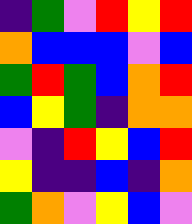[["indigo", "green", "violet", "red", "yellow", "red"], ["orange", "blue", "blue", "blue", "violet", "blue"], ["green", "red", "green", "blue", "orange", "red"], ["blue", "yellow", "green", "indigo", "orange", "orange"], ["violet", "indigo", "red", "yellow", "blue", "red"], ["yellow", "indigo", "indigo", "blue", "indigo", "orange"], ["green", "orange", "violet", "yellow", "blue", "violet"]]